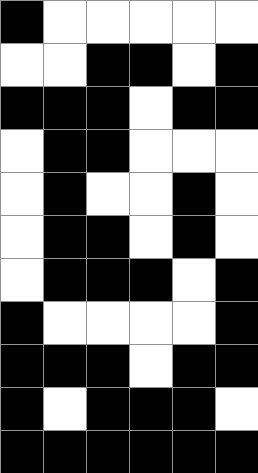[["black", "white", "white", "white", "white", "white"], ["white", "white", "black", "black", "white", "black"], ["black", "black", "black", "white", "black", "black"], ["white", "black", "black", "white", "white", "white"], ["white", "black", "white", "white", "black", "white"], ["white", "black", "black", "white", "black", "white"], ["white", "black", "black", "black", "white", "black"], ["black", "white", "white", "white", "white", "black"], ["black", "black", "black", "white", "black", "black"], ["black", "white", "black", "black", "black", "white"], ["black", "black", "black", "black", "black", "black"]]